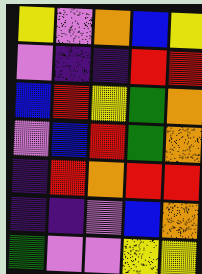[["yellow", "violet", "orange", "blue", "yellow"], ["violet", "indigo", "indigo", "red", "red"], ["blue", "red", "yellow", "green", "orange"], ["violet", "blue", "red", "green", "orange"], ["indigo", "red", "orange", "red", "red"], ["indigo", "indigo", "violet", "blue", "orange"], ["green", "violet", "violet", "yellow", "yellow"]]